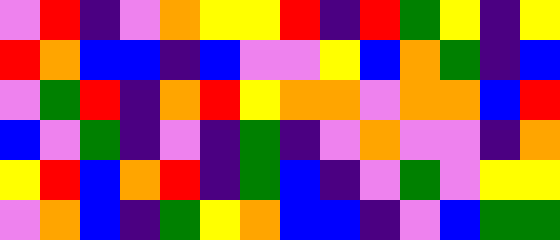[["violet", "red", "indigo", "violet", "orange", "yellow", "yellow", "red", "indigo", "red", "green", "yellow", "indigo", "yellow"], ["red", "orange", "blue", "blue", "indigo", "blue", "violet", "violet", "yellow", "blue", "orange", "green", "indigo", "blue"], ["violet", "green", "red", "indigo", "orange", "red", "yellow", "orange", "orange", "violet", "orange", "orange", "blue", "red"], ["blue", "violet", "green", "indigo", "violet", "indigo", "green", "indigo", "violet", "orange", "violet", "violet", "indigo", "orange"], ["yellow", "red", "blue", "orange", "red", "indigo", "green", "blue", "indigo", "violet", "green", "violet", "yellow", "yellow"], ["violet", "orange", "blue", "indigo", "green", "yellow", "orange", "blue", "blue", "indigo", "violet", "blue", "green", "green"]]